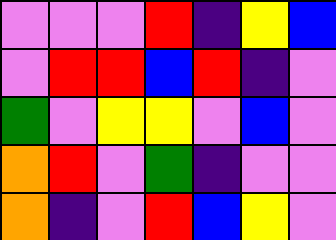[["violet", "violet", "violet", "red", "indigo", "yellow", "blue"], ["violet", "red", "red", "blue", "red", "indigo", "violet"], ["green", "violet", "yellow", "yellow", "violet", "blue", "violet"], ["orange", "red", "violet", "green", "indigo", "violet", "violet"], ["orange", "indigo", "violet", "red", "blue", "yellow", "violet"]]